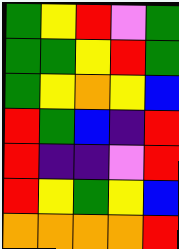[["green", "yellow", "red", "violet", "green"], ["green", "green", "yellow", "red", "green"], ["green", "yellow", "orange", "yellow", "blue"], ["red", "green", "blue", "indigo", "red"], ["red", "indigo", "indigo", "violet", "red"], ["red", "yellow", "green", "yellow", "blue"], ["orange", "orange", "orange", "orange", "red"]]